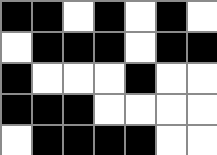[["black", "black", "white", "black", "white", "black", "white"], ["white", "black", "black", "black", "white", "black", "black"], ["black", "white", "white", "white", "black", "white", "white"], ["black", "black", "black", "white", "white", "white", "white"], ["white", "black", "black", "black", "black", "white", "white"]]